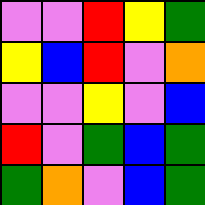[["violet", "violet", "red", "yellow", "green"], ["yellow", "blue", "red", "violet", "orange"], ["violet", "violet", "yellow", "violet", "blue"], ["red", "violet", "green", "blue", "green"], ["green", "orange", "violet", "blue", "green"]]